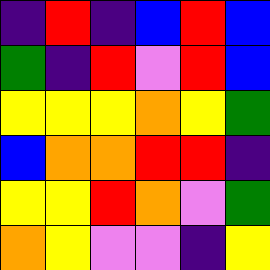[["indigo", "red", "indigo", "blue", "red", "blue"], ["green", "indigo", "red", "violet", "red", "blue"], ["yellow", "yellow", "yellow", "orange", "yellow", "green"], ["blue", "orange", "orange", "red", "red", "indigo"], ["yellow", "yellow", "red", "orange", "violet", "green"], ["orange", "yellow", "violet", "violet", "indigo", "yellow"]]